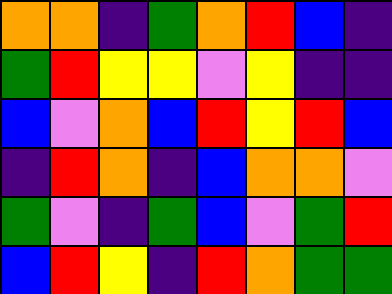[["orange", "orange", "indigo", "green", "orange", "red", "blue", "indigo"], ["green", "red", "yellow", "yellow", "violet", "yellow", "indigo", "indigo"], ["blue", "violet", "orange", "blue", "red", "yellow", "red", "blue"], ["indigo", "red", "orange", "indigo", "blue", "orange", "orange", "violet"], ["green", "violet", "indigo", "green", "blue", "violet", "green", "red"], ["blue", "red", "yellow", "indigo", "red", "orange", "green", "green"]]